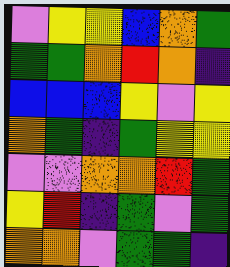[["violet", "yellow", "yellow", "blue", "orange", "green"], ["green", "green", "orange", "red", "orange", "indigo"], ["blue", "blue", "blue", "yellow", "violet", "yellow"], ["orange", "green", "indigo", "green", "yellow", "yellow"], ["violet", "violet", "orange", "orange", "red", "green"], ["yellow", "red", "indigo", "green", "violet", "green"], ["orange", "orange", "violet", "green", "green", "indigo"]]